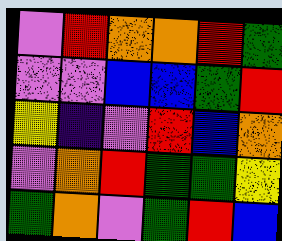[["violet", "red", "orange", "orange", "red", "green"], ["violet", "violet", "blue", "blue", "green", "red"], ["yellow", "indigo", "violet", "red", "blue", "orange"], ["violet", "orange", "red", "green", "green", "yellow"], ["green", "orange", "violet", "green", "red", "blue"]]